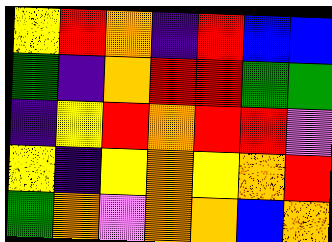[["yellow", "red", "orange", "indigo", "red", "blue", "blue"], ["green", "indigo", "orange", "red", "red", "green", "green"], ["indigo", "yellow", "red", "orange", "red", "red", "violet"], ["yellow", "indigo", "yellow", "orange", "yellow", "orange", "red"], ["green", "orange", "violet", "orange", "orange", "blue", "orange"]]